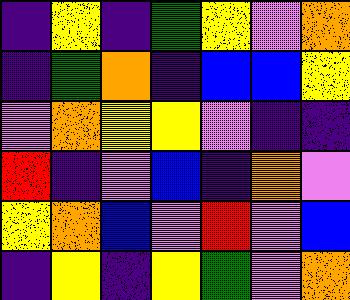[["indigo", "yellow", "indigo", "green", "yellow", "violet", "orange"], ["indigo", "green", "orange", "indigo", "blue", "blue", "yellow"], ["violet", "orange", "yellow", "yellow", "violet", "indigo", "indigo"], ["red", "indigo", "violet", "blue", "indigo", "orange", "violet"], ["yellow", "orange", "blue", "violet", "red", "violet", "blue"], ["indigo", "yellow", "indigo", "yellow", "green", "violet", "orange"]]